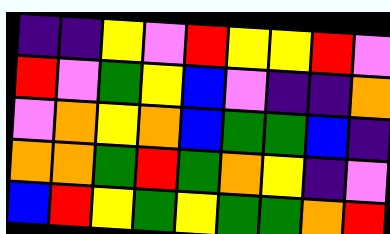[["indigo", "indigo", "yellow", "violet", "red", "yellow", "yellow", "red", "violet"], ["red", "violet", "green", "yellow", "blue", "violet", "indigo", "indigo", "orange"], ["violet", "orange", "yellow", "orange", "blue", "green", "green", "blue", "indigo"], ["orange", "orange", "green", "red", "green", "orange", "yellow", "indigo", "violet"], ["blue", "red", "yellow", "green", "yellow", "green", "green", "orange", "red"]]